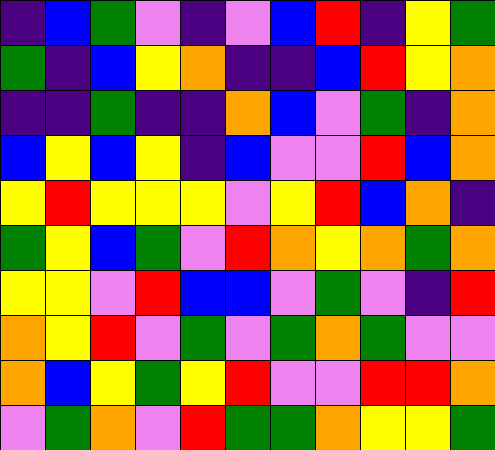[["indigo", "blue", "green", "violet", "indigo", "violet", "blue", "red", "indigo", "yellow", "green"], ["green", "indigo", "blue", "yellow", "orange", "indigo", "indigo", "blue", "red", "yellow", "orange"], ["indigo", "indigo", "green", "indigo", "indigo", "orange", "blue", "violet", "green", "indigo", "orange"], ["blue", "yellow", "blue", "yellow", "indigo", "blue", "violet", "violet", "red", "blue", "orange"], ["yellow", "red", "yellow", "yellow", "yellow", "violet", "yellow", "red", "blue", "orange", "indigo"], ["green", "yellow", "blue", "green", "violet", "red", "orange", "yellow", "orange", "green", "orange"], ["yellow", "yellow", "violet", "red", "blue", "blue", "violet", "green", "violet", "indigo", "red"], ["orange", "yellow", "red", "violet", "green", "violet", "green", "orange", "green", "violet", "violet"], ["orange", "blue", "yellow", "green", "yellow", "red", "violet", "violet", "red", "red", "orange"], ["violet", "green", "orange", "violet", "red", "green", "green", "orange", "yellow", "yellow", "green"]]